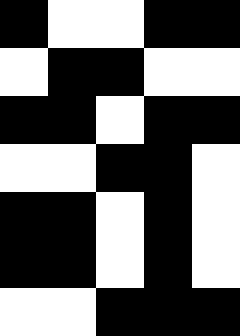[["black", "white", "white", "black", "black"], ["white", "black", "black", "white", "white"], ["black", "black", "white", "black", "black"], ["white", "white", "black", "black", "white"], ["black", "black", "white", "black", "white"], ["black", "black", "white", "black", "white"], ["white", "white", "black", "black", "black"]]